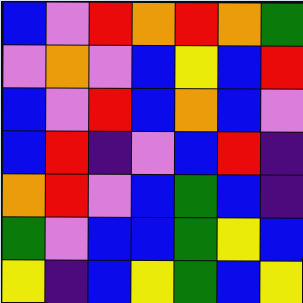[["blue", "violet", "red", "orange", "red", "orange", "green"], ["violet", "orange", "violet", "blue", "yellow", "blue", "red"], ["blue", "violet", "red", "blue", "orange", "blue", "violet"], ["blue", "red", "indigo", "violet", "blue", "red", "indigo"], ["orange", "red", "violet", "blue", "green", "blue", "indigo"], ["green", "violet", "blue", "blue", "green", "yellow", "blue"], ["yellow", "indigo", "blue", "yellow", "green", "blue", "yellow"]]